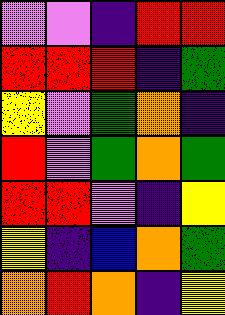[["violet", "violet", "indigo", "red", "red"], ["red", "red", "red", "indigo", "green"], ["yellow", "violet", "green", "orange", "indigo"], ["red", "violet", "green", "orange", "green"], ["red", "red", "violet", "indigo", "yellow"], ["yellow", "indigo", "blue", "orange", "green"], ["orange", "red", "orange", "indigo", "yellow"]]